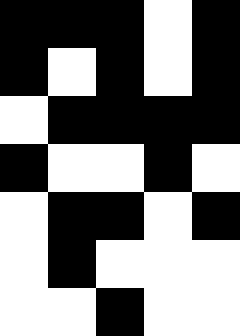[["black", "black", "black", "white", "black"], ["black", "white", "black", "white", "black"], ["white", "black", "black", "black", "black"], ["black", "white", "white", "black", "white"], ["white", "black", "black", "white", "black"], ["white", "black", "white", "white", "white"], ["white", "white", "black", "white", "white"]]